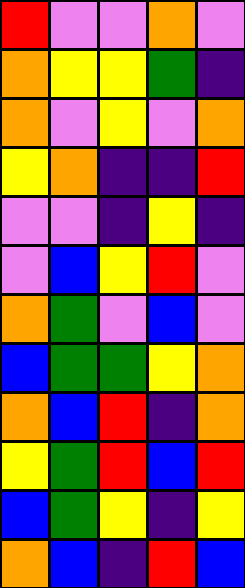[["red", "violet", "violet", "orange", "violet"], ["orange", "yellow", "yellow", "green", "indigo"], ["orange", "violet", "yellow", "violet", "orange"], ["yellow", "orange", "indigo", "indigo", "red"], ["violet", "violet", "indigo", "yellow", "indigo"], ["violet", "blue", "yellow", "red", "violet"], ["orange", "green", "violet", "blue", "violet"], ["blue", "green", "green", "yellow", "orange"], ["orange", "blue", "red", "indigo", "orange"], ["yellow", "green", "red", "blue", "red"], ["blue", "green", "yellow", "indigo", "yellow"], ["orange", "blue", "indigo", "red", "blue"]]